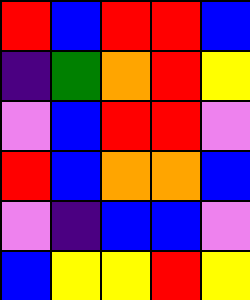[["red", "blue", "red", "red", "blue"], ["indigo", "green", "orange", "red", "yellow"], ["violet", "blue", "red", "red", "violet"], ["red", "blue", "orange", "orange", "blue"], ["violet", "indigo", "blue", "blue", "violet"], ["blue", "yellow", "yellow", "red", "yellow"]]